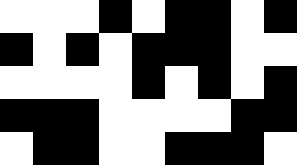[["white", "white", "white", "black", "white", "black", "black", "white", "black"], ["black", "white", "black", "white", "black", "black", "black", "white", "white"], ["white", "white", "white", "white", "black", "white", "black", "white", "black"], ["black", "black", "black", "white", "white", "white", "white", "black", "black"], ["white", "black", "black", "white", "white", "black", "black", "black", "white"]]